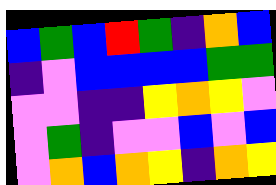[["blue", "green", "blue", "red", "green", "indigo", "orange", "blue"], ["indigo", "violet", "blue", "blue", "blue", "blue", "green", "green"], ["violet", "violet", "indigo", "indigo", "yellow", "orange", "yellow", "violet"], ["violet", "green", "indigo", "violet", "violet", "blue", "violet", "blue"], ["violet", "orange", "blue", "orange", "yellow", "indigo", "orange", "yellow"]]